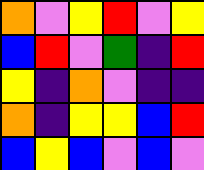[["orange", "violet", "yellow", "red", "violet", "yellow"], ["blue", "red", "violet", "green", "indigo", "red"], ["yellow", "indigo", "orange", "violet", "indigo", "indigo"], ["orange", "indigo", "yellow", "yellow", "blue", "red"], ["blue", "yellow", "blue", "violet", "blue", "violet"]]